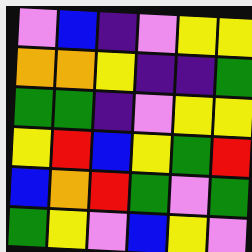[["violet", "blue", "indigo", "violet", "yellow", "yellow"], ["orange", "orange", "yellow", "indigo", "indigo", "green"], ["green", "green", "indigo", "violet", "yellow", "yellow"], ["yellow", "red", "blue", "yellow", "green", "red"], ["blue", "orange", "red", "green", "violet", "green"], ["green", "yellow", "violet", "blue", "yellow", "violet"]]